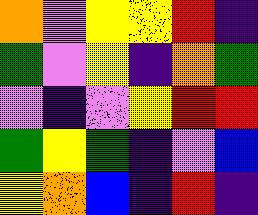[["orange", "violet", "yellow", "yellow", "red", "indigo"], ["green", "violet", "yellow", "indigo", "orange", "green"], ["violet", "indigo", "violet", "yellow", "red", "red"], ["green", "yellow", "green", "indigo", "violet", "blue"], ["yellow", "orange", "blue", "indigo", "red", "indigo"]]